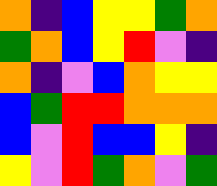[["orange", "indigo", "blue", "yellow", "yellow", "green", "orange"], ["green", "orange", "blue", "yellow", "red", "violet", "indigo"], ["orange", "indigo", "violet", "blue", "orange", "yellow", "yellow"], ["blue", "green", "red", "red", "orange", "orange", "orange"], ["blue", "violet", "red", "blue", "blue", "yellow", "indigo"], ["yellow", "violet", "red", "green", "orange", "violet", "green"]]